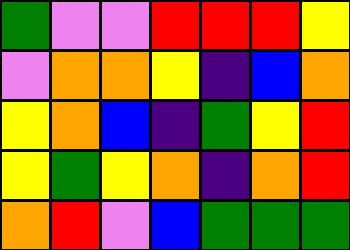[["green", "violet", "violet", "red", "red", "red", "yellow"], ["violet", "orange", "orange", "yellow", "indigo", "blue", "orange"], ["yellow", "orange", "blue", "indigo", "green", "yellow", "red"], ["yellow", "green", "yellow", "orange", "indigo", "orange", "red"], ["orange", "red", "violet", "blue", "green", "green", "green"]]